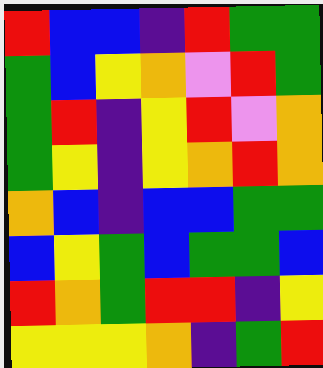[["red", "blue", "blue", "indigo", "red", "green", "green"], ["green", "blue", "yellow", "orange", "violet", "red", "green"], ["green", "red", "indigo", "yellow", "red", "violet", "orange"], ["green", "yellow", "indigo", "yellow", "orange", "red", "orange"], ["orange", "blue", "indigo", "blue", "blue", "green", "green"], ["blue", "yellow", "green", "blue", "green", "green", "blue"], ["red", "orange", "green", "red", "red", "indigo", "yellow"], ["yellow", "yellow", "yellow", "orange", "indigo", "green", "red"]]